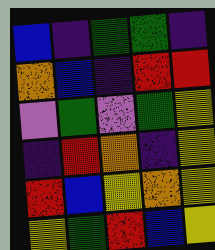[["blue", "indigo", "green", "green", "indigo"], ["orange", "blue", "indigo", "red", "red"], ["violet", "green", "violet", "green", "yellow"], ["indigo", "red", "orange", "indigo", "yellow"], ["red", "blue", "yellow", "orange", "yellow"], ["yellow", "green", "red", "blue", "yellow"]]